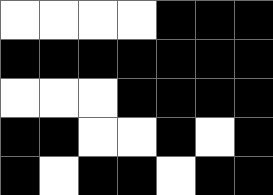[["white", "white", "white", "white", "black", "black", "black"], ["black", "black", "black", "black", "black", "black", "black"], ["white", "white", "white", "black", "black", "black", "black"], ["black", "black", "white", "white", "black", "white", "black"], ["black", "white", "black", "black", "white", "black", "black"]]